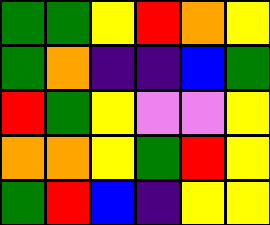[["green", "green", "yellow", "red", "orange", "yellow"], ["green", "orange", "indigo", "indigo", "blue", "green"], ["red", "green", "yellow", "violet", "violet", "yellow"], ["orange", "orange", "yellow", "green", "red", "yellow"], ["green", "red", "blue", "indigo", "yellow", "yellow"]]